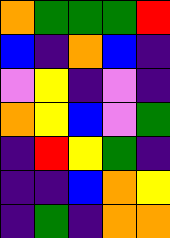[["orange", "green", "green", "green", "red"], ["blue", "indigo", "orange", "blue", "indigo"], ["violet", "yellow", "indigo", "violet", "indigo"], ["orange", "yellow", "blue", "violet", "green"], ["indigo", "red", "yellow", "green", "indigo"], ["indigo", "indigo", "blue", "orange", "yellow"], ["indigo", "green", "indigo", "orange", "orange"]]